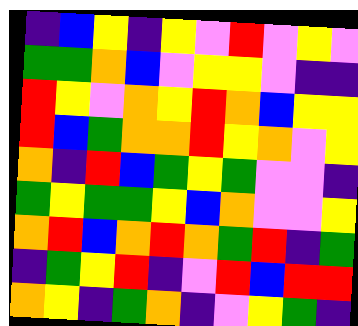[["indigo", "blue", "yellow", "indigo", "yellow", "violet", "red", "violet", "yellow", "violet"], ["green", "green", "orange", "blue", "violet", "yellow", "yellow", "violet", "indigo", "indigo"], ["red", "yellow", "violet", "orange", "yellow", "red", "orange", "blue", "yellow", "yellow"], ["red", "blue", "green", "orange", "orange", "red", "yellow", "orange", "violet", "yellow"], ["orange", "indigo", "red", "blue", "green", "yellow", "green", "violet", "violet", "indigo"], ["green", "yellow", "green", "green", "yellow", "blue", "orange", "violet", "violet", "yellow"], ["orange", "red", "blue", "orange", "red", "orange", "green", "red", "indigo", "green"], ["indigo", "green", "yellow", "red", "indigo", "violet", "red", "blue", "red", "red"], ["orange", "yellow", "indigo", "green", "orange", "indigo", "violet", "yellow", "green", "indigo"]]